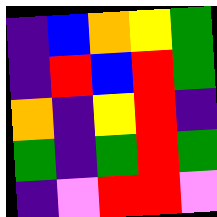[["indigo", "blue", "orange", "yellow", "green"], ["indigo", "red", "blue", "red", "green"], ["orange", "indigo", "yellow", "red", "indigo"], ["green", "indigo", "green", "red", "green"], ["indigo", "violet", "red", "red", "violet"]]